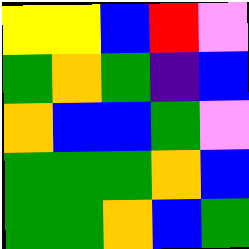[["yellow", "yellow", "blue", "red", "violet"], ["green", "orange", "green", "indigo", "blue"], ["orange", "blue", "blue", "green", "violet"], ["green", "green", "green", "orange", "blue"], ["green", "green", "orange", "blue", "green"]]